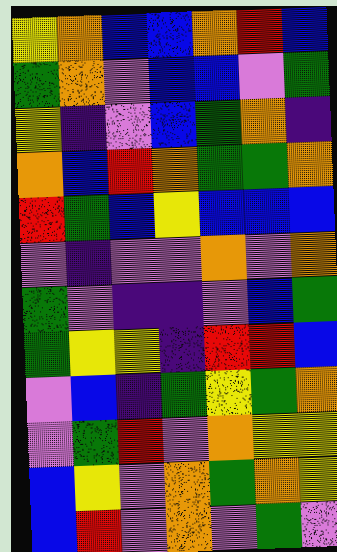[["yellow", "orange", "blue", "blue", "orange", "red", "blue"], ["green", "orange", "violet", "blue", "blue", "violet", "green"], ["yellow", "indigo", "violet", "blue", "green", "orange", "indigo"], ["orange", "blue", "red", "orange", "green", "green", "orange"], ["red", "green", "blue", "yellow", "blue", "blue", "blue"], ["violet", "indigo", "violet", "violet", "orange", "violet", "orange"], ["green", "violet", "indigo", "indigo", "violet", "blue", "green"], ["green", "yellow", "yellow", "indigo", "red", "red", "blue"], ["violet", "blue", "indigo", "green", "yellow", "green", "orange"], ["violet", "green", "red", "violet", "orange", "yellow", "yellow"], ["blue", "yellow", "violet", "orange", "green", "orange", "yellow"], ["blue", "red", "violet", "orange", "violet", "green", "violet"]]